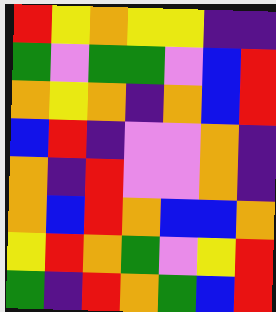[["red", "yellow", "orange", "yellow", "yellow", "indigo", "indigo"], ["green", "violet", "green", "green", "violet", "blue", "red"], ["orange", "yellow", "orange", "indigo", "orange", "blue", "red"], ["blue", "red", "indigo", "violet", "violet", "orange", "indigo"], ["orange", "indigo", "red", "violet", "violet", "orange", "indigo"], ["orange", "blue", "red", "orange", "blue", "blue", "orange"], ["yellow", "red", "orange", "green", "violet", "yellow", "red"], ["green", "indigo", "red", "orange", "green", "blue", "red"]]